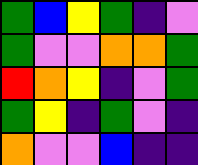[["green", "blue", "yellow", "green", "indigo", "violet"], ["green", "violet", "violet", "orange", "orange", "green"], ["red", "orange", "yellow", "indigo", "violet", "green"], ["green", "yellow", "indigo", "green", "violet", "indigo"], ["orange", "violet", "violet", "blue", "indigo", "indigo"]]